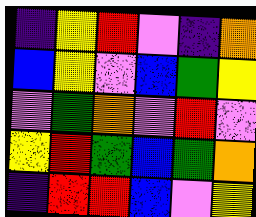[["indigo", "yellow", "red", "violet", "indigo", "orange"], ["blue", "yellow", "violet", "blue", "green", "yellow"], ["violet", "green", "orange", "violet", "red", "violet"], ["yellow", "red", "green", "blue", "green", "orange"], ["indigo", "red", "red", "blue", "violet", "yellow"]]